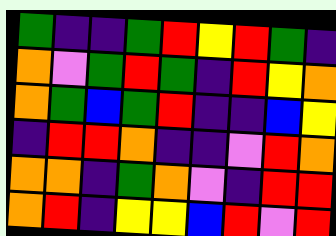[["green", "indigo", "indigo", "green", "red", "yellow", "red", "green", "indigo"], ["orange", "violet", "green", "red", "green", "indigo", "red", "yellow", "orange"], ["orange", "green", "blue", "green", "red", "indigo", "indigo", "blue", "yellow"], ["indigo", "red", "red", "orange", "indigo", "indigo", "violet", "red", "orange"], ["orange", "orange", "indigo", "green", "orange", "violet", "indigo", "red", "red"], ["orange", "red", "indigo", "yellow", "yellow", "blue", "red", "violet", "red"]]